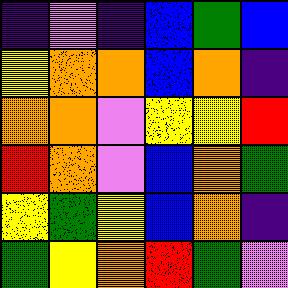[["indigo", "violet", "indigo", "blue", "green", "blue"], ["yellow", "orange", "orange", "blue", "orange", "indigo"], ["orange", "orange", "violet", "yellow", "yellow", "red"], ["red", "orange", "violet", "blue", "orange", "green"], ["yellow", "green", "yellow", "blue", "orange", "indigo"], ["green", "yellow", "orange", "red", "green", "violet"]]